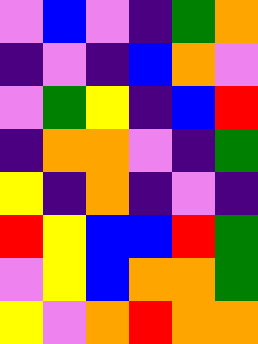[["violet", "blue", "violet", "indigo", "green", "orange"], ["indigo", "violet", "indigo", "blue", "orange", "violet"], ["violet", "green", "yellow", "indigo", "blue", "red"], ["indigo", "orange", "orange", "violet", "indigo", "green"], ["yellow", "indigo", "orange", "indigo", "violet", "indigo"], ["red", "yellow", "blue", "blue", "red", "green"], ["violet", "yellow", "blue", "orange", "orange", "green"], ["yellow", "violet", "orange", "red", "orange", "orange"]]